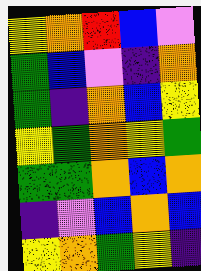[["yellow", "orange", "red", "blue", "violet"], ["green", "blue", "violet", "indigo", "orange"], ["green", "indigo", "orange", "blue", "yellow"], ["yellow", "green", "orange", "yellow", "green"], ["green", "green", "orange", "blue", "orange"], ["indigo", "violet", "blue", "orange", "blue"], ["yellow", "orange", "green", "yellow", "indigo"]]